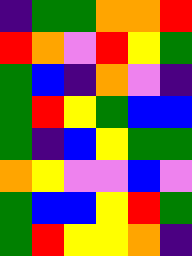[["indigo", "green", "green", "orange", "orange", "red"], ["red", "orange", "violet", "red", "yellow", "green"], ["green", "blue", "indigo", "orange", "violet", "indigo"], ["green", "red", "yellow", "green", "blue", "blue"], ["green", "indigo", "blue", "yellow", "green", "green"], ["orange", "yellow", "violet", "violet", "blue", "violet"], ["green", "blue", "blue", "yellow", "red", "green"], ["green", "red", "yellow", "yellow", "orange", "indigo"]]